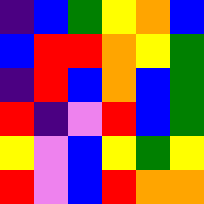[["indigo", "blue", "green", "yellow", "orange", "blue"], ["blue", "red", "red", "orange", "yellow", "green"], ["indigo", "red", "blue", "orange", "blue", "green"], ["red", "indigo", "violet", "red", "blue", "green"], ["yellow", "violet", "blue", "yellow", "green", "yellow"], ["red", "violet", "blue", "red", "orange", "orange"]]